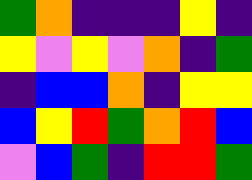[["green", "orange", "indigo", "indigo", "indigo", "yellow", "indigo"], ["yellow", "violet", "yellow", "violet", "orange", "indigo", "green"], ["indigo", "blue", "blue", "orange", "indigo", "yellow", "yellow"], ["blue", "yellow", "red", "green", "orange", "red", "blue"], ["violet", "blue", "green", "indigo", "red", "red", "green"]]